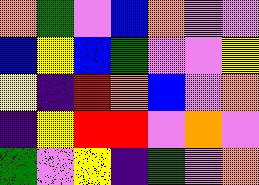[["orange", "green", "violet", "blue", "orange", "violet", "violet"], ["blue", "yellow", "blue", "green", "violet", "violet", "yellow"], ["yellow", "indigo", "red", "orange", "blue", "violet", "orange"], ["indigo", "yellow", "red", "red", "violet", "orange", "violet"], ["green", "violet", "yellow", "indigo", "green", "violet", "orange"]]